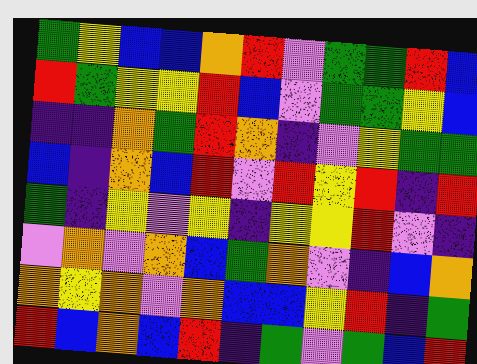[["green", "yellow", "blue", "blue", "orange", "red", "violet", "green", "green", "red", "blue"], ["red", "green", "yellow", "yellow", "red", "blue", "violet", "green", "green", "yellow", "blue"], ["indigo", "indigo", "orange", "green", "red", "orange", "indigo", "violet", "yellow", "green", "green"], ["blue", "indigo", "orange", "blue", "red", "violet", "red", "yellow", "red", "indigo", "red"], ["green", "indigo", "yellow", "violet", "yellow", "indigo", "yellow", "yellow", "red", "violet", "indigo"], ["violet", "orange", "violet", "orange", "blue", "green", "orange", "violet", "indigo", "blue", "orange"], ["orange", "yellow", "orange", "violet", "orange", "blue", "blue", "yellow", "red", "indigo", "green"], ["red", "blue", "orange", "blue", "red", "indigo", "green", "violet", "green", "blue", "red"]]